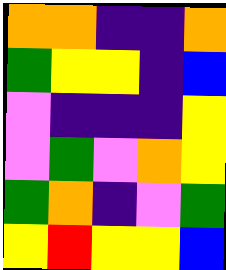[["orange", "orange", "indigo", "indigo", "orange"], ["green", "yellow", "yellow", "indigo", "blue"], ["violet", "indigo", "indigo", "indigo", "yellow"], ["violet", "green", "violet", "orange", "yellow"], ["green", "orange", "indigo", "violet", "green"], ["yellow", "red", "yellow", "yellow", "blue"]]